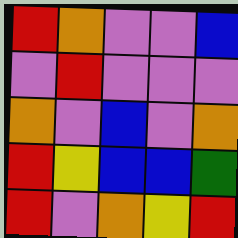[["red", "orange", "violet", "violet", "blue"], ["violet", "red", "violet", "violet", "violet"], ["orange", "violet", "blue", "violet", "orange"], ["red", "yellow", "blue", "blue", "green"], ["red", "violet", "orange", "yellow", "red"]]